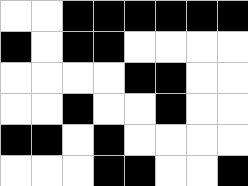[["white", "white", "black", "black", "black", "black", "black", "black"], ["black", "white", "black", "black", "white", "white", "white", "white"], ["white", "white", "white", "white", "black", "black", "white", "white"], ["white", "white", "black", "white", "white", "black", "white", "white"], ["black", "black", "white", "black", "white", "white", "white", "white"], ["white", "white", "white", "black", "black", "white", "white", "black"]]